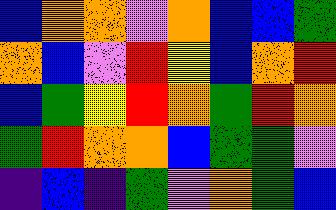[["blue", "orange", "orange", "violet", "orange", "blue", "blue", "green"], ["orange", "blue", "violet", "red", "yellow", "blue", "orange", "red"], ["blue", "green", "yellow", "red", "orange", "green", "red", "orange"], ["green", "red", "orange", "orange", "blue", "green", "green", "violet"], ["indigo", "blue", "indigo", "green", "violet", "orange", "green", "blue"]]